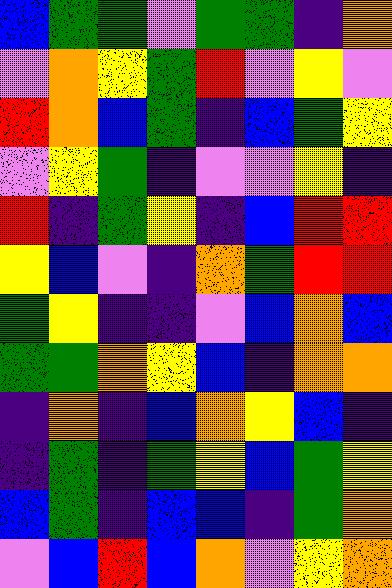[["blue", "green", "green", "violet", "green", "green", "indigo", "orange"], ["violet", "orange", "yellow", "green", "red", "violet", "yellow", "violet"], ["red", "orange", "blue", "green", "indigo", "blue", "green", "yellow"], ["violet", "yellow", "green", "indigo", "violet", "violet", "yellow", "indigo"], ["red", "indigo", "green", "yellow", "indigo", "blue", "red", "red"], ["yellow", "blue", "violet", "indigo", "orange", "green", "red", "red"], ["green", "yellow", "indigo", "indigo", "violet", "blue", "orange", "blue"], ["green", "green", "orange", "yellow", "blue", "indigo", "orange", "orange"], ["indigo", "orange", "indigo", "blue", "orange", "yellow", "blue", "indigo"], ["indigo", "green", "indigo", "green", "yellow", "blue", "green", "yellow"], ["blue", "green", "indigo", "blue", "blue", "indigo", "green", "orange"], ["violet", "blue", "red", "blue", "orange", "violet", "yellow", "orange"]]